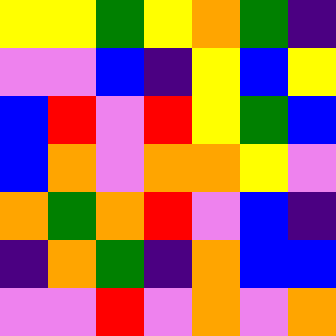[["yellow", "yellow", "green", "yellow", "orange", "green", "indigo"], ["violet", "violet", "blue", "indigo", "yellow", "blue", "yellow"], ["blue", "red", "violet", "red", "yellow", "green", "blue"], ["blue", "orange", "violet", "orange", "orange", "yellow", "violet"], ["orange", "green", "orange", "red", "violet", "blue", "indigo"], ["indigo", "orange", "green", "indigo", "orange", "blue", "blue"], ["violet", "violet", "red", "violet", "orange", "violet", "orange"]]